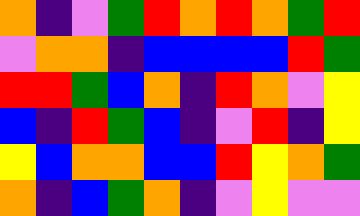[["orange", "indigo", "violet", "green", "red", "orange", "red", "orange", "green", "red"], ["violet", "orange", "orange", "indigo", "blue", "blue", "blue", "blue", "red", "green"], ["red", "red", "green", "blue", "orange", "indigo", "red", "orange", "violet", "yellow"], ["blue", "indigo", "red", "green", "blue", "indigo", "violet", "red", "indigo", "yellow"], ["yellow", "blue", "orange", "orange", "blue", "blue", "red", "yellow", "orange", "green"], ["orange", "indigo", "blue", "green", "orange", "indigo", "violet", "yellow", "violet", "violet"]]